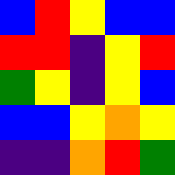[["blue", "red", "yellow", "blue", "blue"], ["red", "red", "indigo", "yellow", "red"], ["green", "yellow", "indigo", "yellow", "blue"], ["blue", "blue", "yellow", "orange", "yellow"], ["indigo", "indigo", "orange", "red", "green"]]